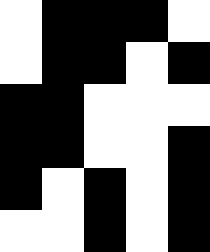[["white", "black", "black", "black", "white"], ["white", "black", "black", "white", "black"], ["black", "black", "white", "white", "white"], ["black", "black", "white", "white", "black"], ["black", "white", "black", "white", "black"], ["white", "white", "black", "white", "black"]]